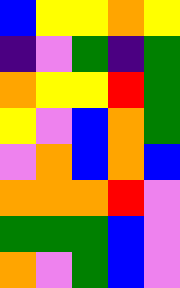[["blue", "yellow", "yellow", "orange", "yellow"], ["indigo", "violet", "green", "indigo", "green"], ["orange", "yellow", "yellow", "red", "green"], ["yellow", "violet", "blue", "orange", "green"], ["violet", "orange", "blue", "orange", "blue"], ["orange", "orange", "orange", "red", "violet"], ["green", "green", "green", "blue", "violet"], ["orange", "violet", "green", "blue", "violet"]]